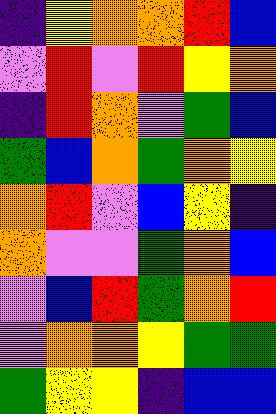[["indigo", "yellow", "orange", "orange", "red", "blue"], ["violet", "red", "violet", "red", "yellow", "orange"], ["indigo", "red", "orange", "violet", "green", "blue"], ["green", "blue", "orange", "green", "orange", "yellow"], ["orange", "red", "violet", "blue", "yellow", "indigo"], ["orange", "violet", "violet", "green", "orange", "blue"], ["violet", "blue", "red", "green", "orange", "red"], ["violet", "orange", "orange", "yellow", "green", "green"], ["green", "yellow", "yellow", "indigo", "blue", "blue"]]